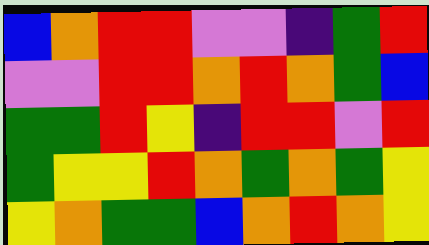[["blue", "orange", "red", "red", "violet", "violet", "indigo", "green", "red"], ["violet", "violet", "red", "red", "orange", "red", "orange", "green", "blue"], ["green", "green", "red", "yellow", "indigo", "red", "red", "violet", "red"], ["green", "yellow", "yellow", "red", "orange", "green", "orange", "green", "yellow"], ["yellow", "orange", "green", "green", "blue", "orange", "red", "orange", "yellow"]]